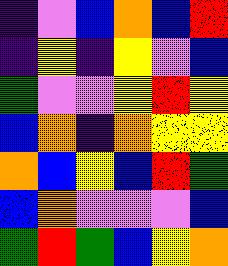[["indigo", "violet", "blue", "orange", "blue", "red"], ["indigo", "yellow", "indigo", "yellow", "violet", "blue"], ["green", "violet", "violet", "yellow", "red", "yellow"], ["blue", "orange", "indigo", "orange", "yellow", "yellow"], ["orange", "blue", "yellow", "blue", "red", "green"], ["blue", "orange", "violet", "violet", "violet", "blue"], ["green", "red", "green", "blue", "yellow", "orange"]]